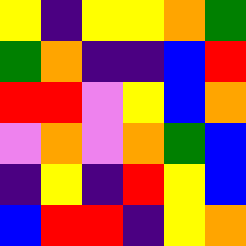[["yellow", "indigo", "yellow", "yellow", "orange", "green"], ["green", "orange", "indigo", "indigo", "blue", "red"], ["red", "red", "violet", "yellow", "blue", "orange"], ["violet", "orange", "violet", "orange", "green", "blue"], ["indigo", "yellow", "indigo", "red", "yellow", "blue"], ["blue", "red", "red", "indigo", "yellow", "orange"]]